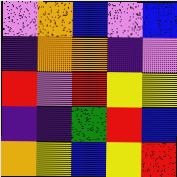[["violet", "orange", "blue", "violet", "blue"], ["indigo", "orange", "orange", "indigo", "violet"], ["red", "violet", "red", "yellow", "yellow"], ["indigo", "indigo", "green", "red", "blue"], ["orange", "yellow", "blue", "yellow", "red"]]